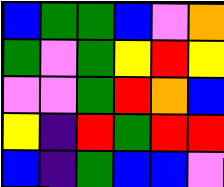[["blue", "green", "green", "blue", "violet", "orange"], ["green", "violet", "green", "yellow", "red", "yellow"], ["violet", "violet", "green", "red", "orange", "blue"], ["yellow", "indigo", "red", "green", "red", "red"], ["blue", "indigo", "green", "blue", "blue", "violet"]]